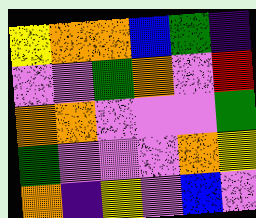[["yellow", "orange", "orange", "blue", "green", "indigo"], ["violet", "violet", "green", "orange", "violet", "red"], ["orange", "orange", "violet", "violet", "violet", "green"], ["green", "violet", "violet", "violet", "orange", "yellow"], ["orange", "indigo", "yellow", "violet", "blue", "violet"]]